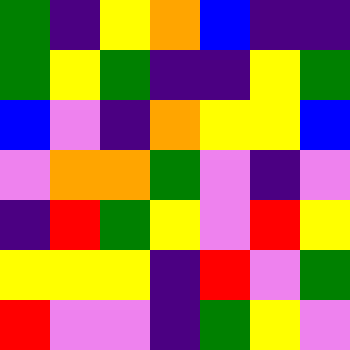[["green", "indigo", "yellow", "orange", "blue", "indigo", "indigo"], ["green", "yellow", "green", "indigo", "indigo", "yellow", "green"], ["blue", "violet", "indigo", "orange", "yellow", "yellow", "blue"], ["violet", "orange", "orange", "green", "violet", "indigo", "violet"], ["indigo", "red", "green", "yellow", "violet", "red", "yellow"], ["yellow", "yellow", "yellow", "indigo", "red", "violet", "green"], ["red", "violet", "violet", "indigo", "green", "yellow", "violet"]]